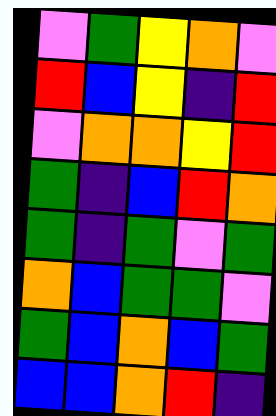[["violet", "green", "yellow", "orange", "violet"], ["red", "blue", "yellow", "indigo", "red"], ["violet", "orange", "orange", "yellow", "red"], ["green", "indigo", "blue", "red", "orange"], ["green", "indigo", "green", "violet", "green"], ["orange", "blue", "green", "green", "violet"], ["green", "blue", "orange", "blue", "green"], ["blue", "blue", "orange", "red", "indigo"]]